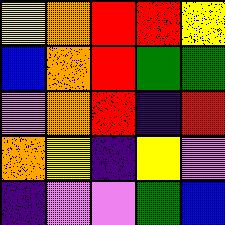[["yellow", "orange", "red", "red", "yellow"], ["blue", "orange", "red", "green", "green"], ["violet", "orange", "red", "indigo", "red"], ["orange", "yellow", "indigo", "yellow", "violet"], ["indigo", "violet", "violet", "green", "blue"]]